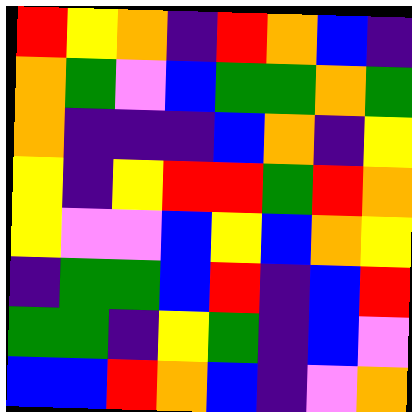[["red", "yellow", "orange", "indigo", "red", "orange", "blue", "indigo"], ["orange", "green", "violet", "blue", "green", "green", "orange", "green"], ["orange", "indigo", "indigo", "indigo", "blue", "orange", "indigo", "yellow"], ["yellow", "indigo", "yellow", "red", "red", "green", "red", "orange"], ["yellow", "violet", "violet", "blue", "yellow", "blue", "orange", "yellow"], ["indigo", "green", "green", "blue", "red", "indigo", "blue", "red"], ["green", "green", "indigo", "yellow", "green", "indigo", "blue", "violet"], ["blue", "blue", "red", "orange", "blue", "indigo", "violet", "orange"]]